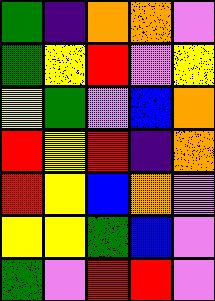[["green", "indigo", "orange", "orange", "violet"], ["green", "yellow", "red", "violet", "yellow"], ["yellow", "green", "violet", "blue", "orange"], ["red", "yellow", "red", "indigo", "orange"], ["red", "yellow", "blue", "orange", "violet"], ["yellow", "yellow", "green", "blue", "violet"], ["green", "violet", "red", "red", "violet"]]